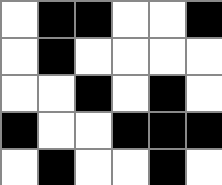[["white", "black", "black", "white", "white", "black"], ["white", "black", "white", "white", "white", "white"], ["white", "white", "black", "white", "black", "white"], ["black", "white", "white", "black", "black", "black"], ["white", "black", "white", "white", "black", "white"]]